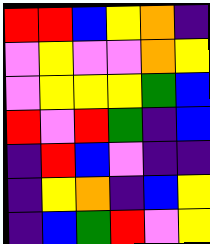[["red", "red", "blue", "yellow", "orange", "indigo"], ["violet", "yellow", "violet", "violet", "orange", "yellow"], ["violet", "yellow", "yellow", "yellow", "green", "blue"], ["red", "violet", "red", "green", "indigo", "blue"], ["indigo", "red", "blue", "violet", "indigo", "indigo"], ["indigo", "yellow", "orange", "indigo", "blue", "yellow"], ["indigo", "blue", "green", "red", "violet", "yellow"]]